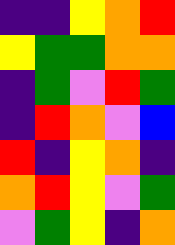[["indigo", "indigo", "yellow", "orange", "red"], ["yellow", "green", "green", "orange", "orange"], ["indigo", "green", "violet", "red", "green"], ["indigo", "red", "orange", "violet", "blue"], ["red", "indigo", "yellow", "orange", "indigo"], ["orange", "red", "yellow", "violet", "green"], ["violet", "green", "yellow", "indigo", "orange"]]